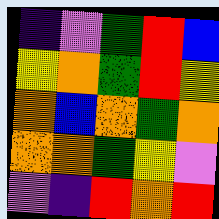[["indigo", "violet", "green", "red", "blue"], ["yellow", "orange", "green", "red", "yellow"], ["orange", "blue", "orange", "green", "orange"], ["orange", "orange", "green", "yellow", "violet"], ["violet", "indigo", "red", "orange", "red"]]